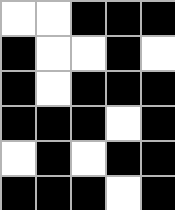[["white", "white", "black", "black", "black"], ["black", "white", "white", "black", "white"], ["black", "white", "black", "black", "black"], ["black", "black", "black", "white", "black"], ["white", "black", "white", "black", "black"], ["black", "black", "black", "white", "black"]]